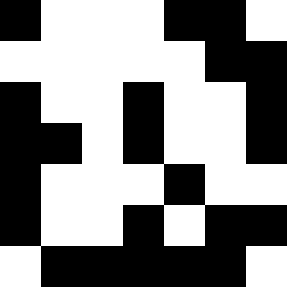[["black", "white", "white", "white", "black", "black", "white"], ["white", "white", "white", "white", "white", "black", "black"], ["black", "white", "white", "black", "white", "white", "black"], ["black", "black", "white", "black", "white", "white", "black"], ["black", "white", "white", "white", "black", "white", "white"], ["black", "white", "white", "black", "white", "black", "black"], ["white", "black", "black", "black", "black", "black", "white"]]